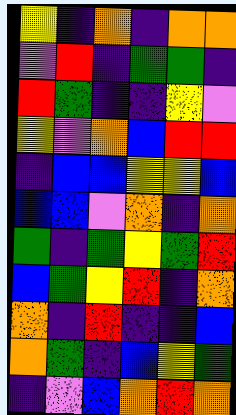[["yellow", "indigo", "orange", "indigo", "orange", "orange"], ["violet", "red", "indigo", "green", "green", "indigo"], ["red", "green", "indigo", "indigo", "yellow", "violet"], ["yellow", "violet", "orange", "blue", "red", "red"], ["indigo", "blue", "blue", "yellow", "yellow", "blue"], ["blue", "blue", "violet", "orange", "indigo", "orange"], ["green", "indigo", "green", "yellow", "green", "red"], ["blue", "green", "yellow", "red", "indigo", "orange"], ["orange", "indigo", "red", "indigo", "indigo", "blue"], ["orange", "green", "indigo", "blue", "yellow", "green"], ["indigo", "violet", "blue", "orange", "red", "orange"]]